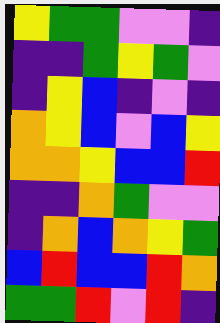[["yellow", "green", "green", "violet", "violet", "indigo"], ["indigo", "indigo", "green", "yellow", "green", "violet"], ["indigo", "yellow", "blue", "indigo", "violet", "indigo"], ["orange", "yellow", "blue", "violet", "blue", "yellow"], ["orange", "orange", "yellow", "blue", "blue", "red"], ["indigo", "indigo", "orange", "green", "violet", "violet"], ["indigo", "orange", "blue", "orange", "yellow", "green"], ["blue", "red", "blue", "blue", "red", "orange"], ["green", "green", "red", "violet", "red", "indigo"]]